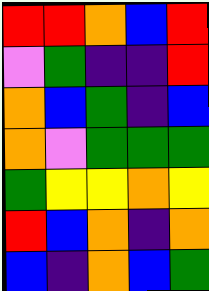[["red", "red", "orange", "blue", "red"], ["violet", "green", "indigo", "indigo", "red"], ["orange", "blue", "green", "indigo", "blue"], ["orange", "violet", "green", "green", "green"], ["green", "yellow", "yellow", "orange", "yellow"], ["red", "blue", "orange", "indigo", "orange"], ["blue", "indigo", "orange", "blue", "green"]]